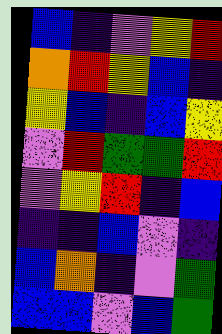[["blue", "indigo", "violet", "yellow", "red"], ["orange", "red", "yellow", "blue", "indigo"], ["yellow", "blue", "indigo", "blue", "yellow"], ["violet", "red", "green", "green", "red"], ["violet", "yellow", "red", "indigo", "blue"], ["indigo", "indigo", "blue", "violet", "indigo"], ["blue", "orange", "indigo", "violet", "green"], ["blue", "blue", "violet", "blue", "green"]]